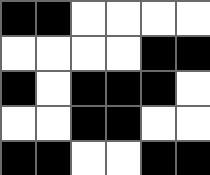[["black", "black", "white", "white", "white", "white"], ["white", "white", "white", "white", "black", "black"], ["black", "white", "black", "black", "black", "white"], ["white", "white", "black", "black", "white", "white"], ["black", "black", "white", "white", "black", "black"]]